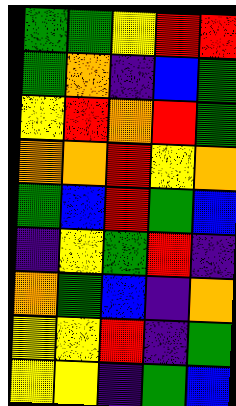[["green", "green", "yellow", "red", "red"], ["green", "orange", "indigo", "blue", "green"], ["yellow", "red", "orange", "red", "green"], ["orange", "orange", "red", "yellow", "orange"], ["green", "blue", "red", "green", "blue"], ["indigo", "yellow", "green", "red", "indigo"], ["orange", "green", "blue", "indigo", "orange"], ["yellow", "yellow", "red", "indigo", "green"], ["yellow", "yellow", "indigo", "green", "blue"]]